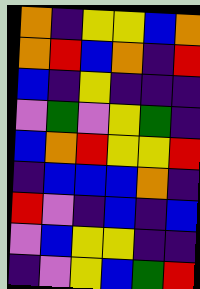[["orange", "indigo", "yellow", "yellow", "blue", "orange"], ["orange", "red", "blue", "orange", "indigo", "red"], ["blue", "indigo", "yellow", "indigo", "indigo", "indigo"], ["violet", "green", "violet", "yellow", "green", "indigo"], ["blue", "orange", "red", "yellow", "yellow", "red"], ["indigo", "blue", "blue", "blue", "orange", "indigo"], ["red", "violet", "indigo", "blue", "indigo", "blue"], ["violet", "blue", "yellow", "yellow", "indigo", "indigo"], ["indigo", "violet", "yellow", "blue", "green", "red"]]